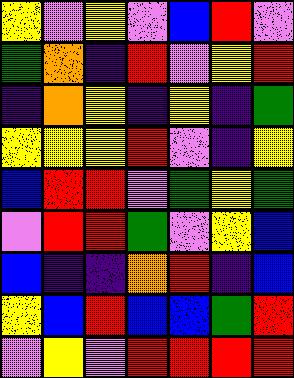[["yellow", "violet", "yellow", "violet", "blue", "red", "violet"], ["green", "orange", "indigo", "red", "violet", "yellow", "red"], ["indigo", "orange", "yellow", "indigo", "yellow", "indigo", "green"], ["yellow", "yellow", "yellow", "red", "violet", "indigo", "yellow"], ["blue", "red", "red", "violet", "green", "yellow", "green"], ["violet", "red", "red", "green", "violet", "yellow", "blue"], ["blue", "indigo", "indigo", "orange", "red", "indigo", "blue"], ["yellow", "blue", "red", "blue", "blue", "green", "red"], ["violet", "yellow", "violet", "red", "red", "red", "red"]]